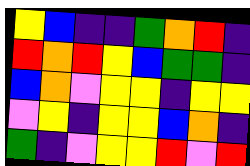[["yellow", "blue", "indigo", "indigo", "green", "orange", "red", "indigo"], ["red", "orange", "red", "yellow", "blue", "green", "green", "indigo"], ["blue", "orange", "violet", "yellow", "yellow", "indigo", "yellow", "yellow"], ["violet", "yellow", "indigo", "yellow", "yellow", "blue", "orange", "indigo"], ["green", "indigo", "violet", "yellow", "yellow", "red", "violet", "red"]]